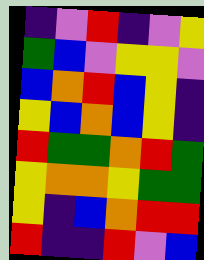[["indigo", "violet", "red", "indigo", "violet", "yellow"], ["green", "blue", "violet", "yellow", "yellow", "violet"], ["blue", "orange", "red", "blue", "yellow", "indigo"], ["yellow", "blue", "orange", "blue", "yellow", "indigo"], ["red", "green", "green", "orange", "red", "green"], ["yellow", "orange", "orange", "yellow", "green", "green"], ["yellow", "indigo", "blue", "orange", "red", "red"], ["red", "indigo", "indigo", "red", "violet", "blue"]]